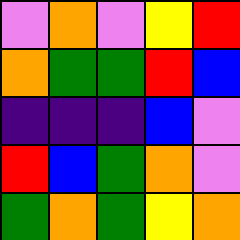[["violet", "orange", "violet", "yellow", "red"], ["orange", "green", "green", "red", "blue"], ["indigo", "indigo", "indigo", "blue", "violet"], ["red", "blue", "green", "orange", "violet"], ["green", "orange", "green", "yellow", "orange"]]